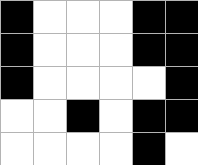[["black", "white", "white", "white", "black", "black"], ["black", "white", "white", "white", "black", "black"], ["black", "white", "white", "white", "white", "black"], ["white", "white", "black", "white", "black", "black"], ["white", "white", "white", "white", "black", "white"]]